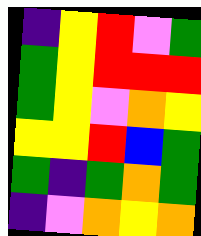[["indigo", "yellow", "red", "violet", "green"], ["green", "yellow", "red", "red", "red"], ["green", "yellow", "violet", "orange", "yellow"], ["yellow", "yellow", "red", "blue", "green"], ["green", "indigo", "green", "orange", "green"], ["indigo", "violet", "orange", "yellow", "orange"]]